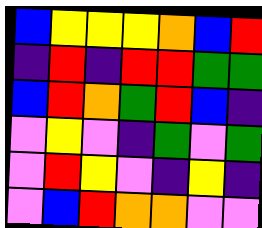[["blue", "yellow", "yellow", "yellow", "orange", "blue", "red"], ["indigo", "red", "indigo", "red", "red", "green", "green"], ["blue", "red", "orange", "green", "red", "blue", "indigo"], ["violet", "yellow", "violet", "indigo", "green", "violet", "green"], ["violet", "red", "yellow", "violet", "indigo", "yellow", "indigo"], ["violet", "blue", "red", "orange", "orange", "violet", "violet"]]